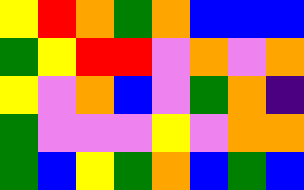[["yellow", "red", "orange", "green", "orange", "blue", "blue", "blue"], ["green", "yellow", "red", "red", "violet", "orange", "violet", "orange"], ["yellow", "violet", "orange", "blue", "violet", "green", "orange", "indigo"], ["green", "violet", "violet", "violet", "yellow", "violet", "orange", "orange"], ["green", "blue", "yellow", "green", "orange", "blue", "green", "blue"]]